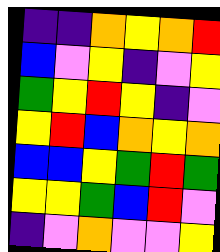[["indigo", "indigo", "orange", "yellow", "orange", "red"], ["blue", "violet", "yellow", "indigo", "violet", "yellow"], ["green", "yellow", "red", "yellow", "indigo", "violet"], ["yellow", "red", "blue", "orange", "yellow", "orange"], ["blue", "blue", "yellow", "green", "red", "green"], ["yellow", "yellow", "green", "blue", "red", "violet"], ["indigo", "violet", "orange", "violet", "violet", "yellow"]]